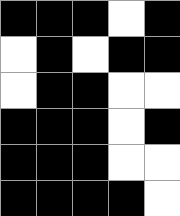[["black", "black", "black", "white", "black"], ["white", "black", "white", "black", "black"], ["white", "black", "black", "white", "white"], ["black", "black", "black", "white", "black"], ["black", "black", "black", "white", "white"], ["black", "black", "black", "black", "white"]]